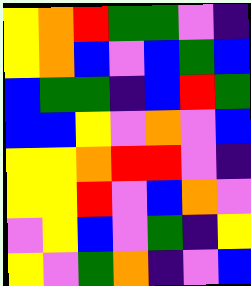[["yellow", "orange", "red", "green", "green", "violet", "indigo"], ["yellow", "orange", "blue", "violet", "blue", "green", "blue"], ["blue", "green", "green", "indigo", "blue", "red", "green"], ["blue", "blue", "yellow", "violet", "orange", "violet", "blue"], ["yellow", "yellow", "orange", "red", "red", "violet", "indigo"], ["yellow", "yellow", "red", "violet", "blue", "orange", "violet"], ["violet", "yellow", "blue", "violet", "green", "indigo", "yellow"], ["yellow", "violet", "green", "orange", "indigo", "violet", "blue"]]